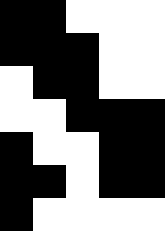[["black", "black", "white", "white", "white"], ["black", "black", "black", "white", "white"], ["white", "black", "black", "white", "white"], ["white", "white", "black", "black", "black"], ["black", "white", "white", "black", "black"], ["black", "black", "white", "black", "black"], ["black", "white", "white", "white", "white"]]